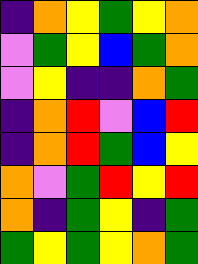[["indigo", "orange", "yellow", "green", "yellow", "orange"], ["violet", "green", "yellow", "blue", "green", "orange"], ["violet", "yellow", "indigo", "indigo", "orange", "green"], ["indigo", "orange", "red", "violet", "blue", "red"], ["indigo", "orange", "red", "green", "blue", "yellow"], ["orange", "violet", "green", "red", "yellow", "red"], ["orange", "indigo", "green", "yellow", "indigo", "green"], ["green", "yellow", "green", "yellow", "orange", "green"]]